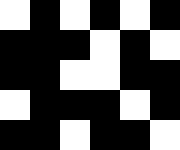[["white", "black", "white", "black", "white", "black"], ["black", "black", "black", "white", "black", "white"], ["black", "black", "white", "white", "black", "black"], ["white", "black", "black", "black", "white", "black"], ["black", "black", "white", "black", "black", "white"]]